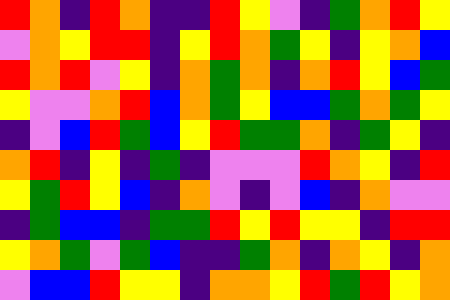[["red", "orange", "indigo", "red", "orange", "indigo", "indigo", "red", "yellow", "violet", "indigo", "green", "orange", "red", "yellow"], ["violet", "orange", "yellow", "red", "red", "indigo", "yellow", "red", "orange", "green", "yellow", "indigo", "yellow", "orange", "blue"], ["red", "orange", "red", "violet", "yellow", "indigo", "orange", "green", "orange", "indigo", "orange", "red", "yellow", "blue", "green"], ["yellow", "violet", "violet", "orange", "red", "blue", "orange", "green", "yellow", "blue", "blue", "green", "orange", "green", "yellow"], ["indigo", "violet", "blue", "red", "green", "blue", "yellow", "red", "green", "green", "orange", "indigo", "green", "yellow", "indigo"], ["orange", "red", "indigo", "yellow", "indigo", "green", "indigo", "violet", "violet", "violet", "red", "orange", "yellow", "indigo", "red"], ["yellow", "green", "red", "yellow", "blue", "indigo", "orange", "violet", "indigo", "violet", "blue", "indigo", "orange", "violet", "violet"], ["indigo", "green", "blue", "blue", "indigo", "green", "green", "red", "yellow", "red", "yellow", "yellow", "indigo", "red", "red"], ["yellow", "orange", "green", "violet", "green", "blue", "indigo", "indigo", "green", "orange", "indigo", "orange", "yellow", "indigo", "orange"], ["violet", "blue", "blue", "red", "yellow", "yellow", "indigo", "orange", "orange", "yellow", "red", "green", "red", "yellow", "orange"]]